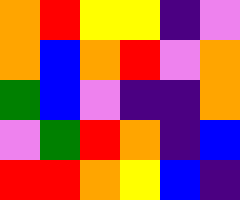[["orange", "red", "yellow", "yellow", "indigo", "violet"], ["orange", "blue", "orange", "red", "violet", "orange"], ["green", "blue", "violet", "indigo", "indigo", "orange"], ["violet", "green", "red", "orange", "indigo", "blue"], ["red", "red", "orange", "yellow", "blue", "indigo"]]